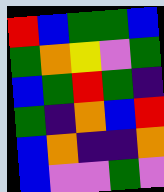[["red", "blue", "green", "green", "blue"], ["green", "orange", "yellow", "violet", "green"], ["blue", "green", "red", "green", "indigo"], ["green", "indigo", "orange", "blue", "red"], ["blue", "orange", "indigo", "indigo", "orange"], ["blue", "violet", "violet", "green", "violet"]]